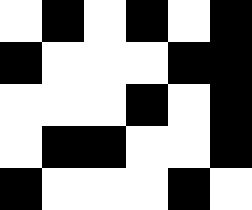[["white", "black", "white", "black", "white", "black"], ["black", "white", "white", "white", "black", "black"], ["white", "white", "white", "black", "white", "black"], ["white", "black", "black", "white", "white", "black"], ["black", "white", "white", "white", "black", "white"]]